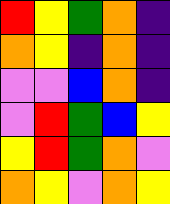[["red", "yellow", "green", "orange", "indigo"], ["orange", "yellow", "indigo", "orange", "indigo"], ["violet", "violet", "blue", "orange", "indigo"], ["violet", "red", "green", "blue", "yellow"], ["yellow", "red", "green", "orange", "violet"], ["orange", "yellow", "violet", "orange", "yellow"]]